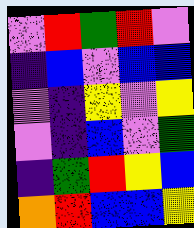[["violet", "red", "green", "red", "violet"], ["indigo", "blue", "violet", "blue", "blue"], ["violet", "indigo", "yellow", "violet", "yellow"], ["violet", "indigo", "blue", "violet", "green"], ["indigo", "green", "red", "yellow", "blue"], ["orange", "red", "blue", "blue", "yellow"]]